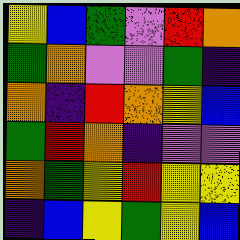[["yellow", "blue", "green", "violet", "red", "orange"], ["green", "orange", "violet", "violet", "green", "indigo"], ["orange", "indigo", "red", "orange", "yellow", "blue"], ["green", "red", "orange", "indigo", "violet", "violet"], ["orange", "green", "yellow", "red", "yellow", "yellow"], ["indigo", "blue", "yellow", "green", "yellow", "blue"]]